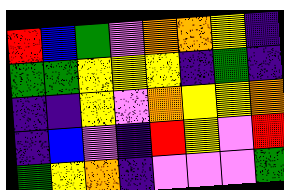[["red", "blue", "green", "violet", "orange", "orange", "yellow", "indigo"], ["green", "green", "yellow", "yellow", "yellow", "indigo", "green", "indigo"], ["indigo", "indigo", "yellow", "violet", "orange", "yellow", "yellow", "orange"], ["indigo", "blue", "violet", "indigo", "red", "yellow", "violet", "red"], ["green", "yellow", "orange", "indigo", "violet", "violet", "violet", "green"]]